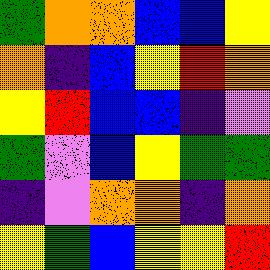[["green", "orange", "orange", "blue", "blue", "yellow"], ["orange", "indigo", "blue", "yellow", "red", "orange"], ["yellow", "red", "blue", "blue", "indigo", "violet"], ["green", "violet", "blue", "yellow", "green", "green"], ["indigo", "violet", "orange", "orange", "indigo", "orange"], ["yellow", "green", "blue", "yellow", "yellow", "red"]]